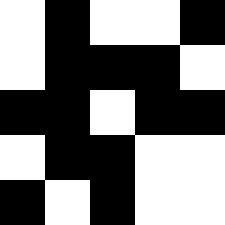[["white", "black", "white", "white", "black"], ["white", "black", "black", "black", "white"], ["black", "black", "white", "black", "black"], ["white", "black", "black", "white", "white"], ["black", "white", "black", "white", "white"]]